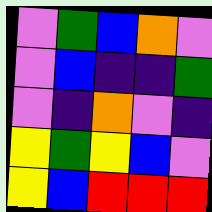[["violet", "green", "blue", "orange", "violet"], ["violet", "blue", "indigo", "indigo", "green"], ["violet", "indigo", "orange", "violet", "indigo"], ["yellow", "green", "yellow", "blue", "violet"], ["yellow", "blue", "red", "red", "red"]]